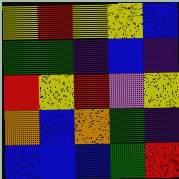[["yellow", "red", "yellow", "yellow", "blue"], ["green", "green", "indigo", "blue", "indigo"], ["red", "yellow", "red", "violet", "yellow"], ["orange", "blue", "orange", "green", "indigo"], ["blue", "blue", "blue", "green", "red"]]